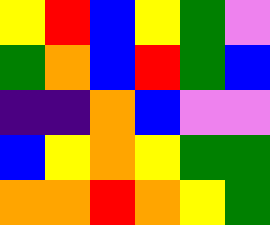[["yellow", "red", "blue", "yellow", "green", "violet"], ["green", "orange", "blue", "red", "green", "blue"], ["indigo", "indigo", "orange", "blue", "violet", "violet"], ["blue", "yellow", "orange", "yellow", "green", "green"], ["orange", "orange", "red", "orange", "yellow", "green"]]